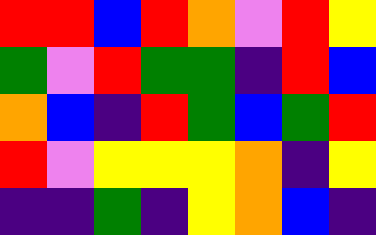[["red", "red", "blue", "red", "orange", "violet", "red", "yellow"], ["green", "violet", "red", "green", "green", "indigo", "red", "blue"], ["orange", "blue", "indigo", "red", "green", "blue", "green", "red"], ["red", "violet", "yellow", "yellow", "yellow", "orange", "indigo", "yellow"], ["indigo", "indigo", "green", "indigo", "yellow", "orange", "blue", "indigo"]]